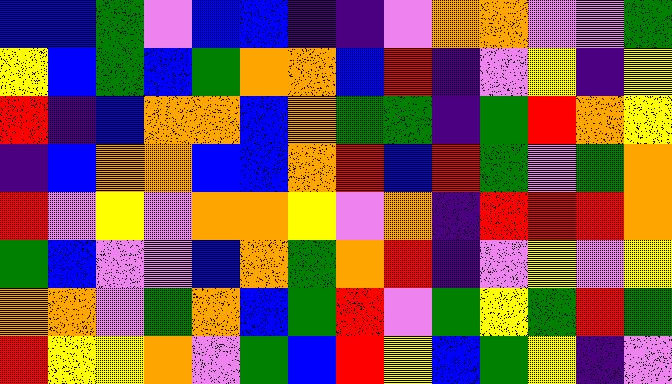[["blue", "blue", "green", "violet", "blue", "blue", "indigo", "indigo", "violet", "orange", "orange", "violet", "violet", "green"], ["yellow", "blue", "green", "blue", "green", "orange", "orange", "blue", "red", "indigo", "violet", "yellow", "indigo", "yellow"], ["red", "indigo", "blue", "orange", "orange", "blue", "orange", "green", "green", "indigo", "green", "red", "orange", "yellow"], ["indigo", "blue", "orange", "orange", "blue", "blue", "orange", "red", "blue", "red", "green", "violet", "green", "orange"], ["red", "violet", "yellow", "violet", "orange", "orange", "yellow", "violet", "orange", "indigo", "red", "red", "red", "orange"], ["green", "blue", "violet", "violet", "blue", "orange", "green", "orange", "red", "indigo", "violet", "yellow", "violet", "yellow"], ["orange", "orange", "violet", "green", "orange", "blue", "green", "red", "violet", "green", "yellow", "green", "red", "green"], ["red", "yellow", "yellow", "orange", "violet", "green", "blue", "red", "yellow", "blue", "green", "yellow", "indigo", "violet"]]